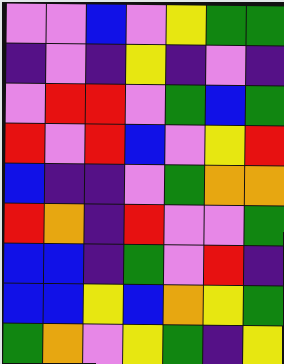[["violet", "violet", "blue", "violet", "yellow", "green", "green"], ["indigo", "violet", "indigo", "yellow", "indigo", "violet", "indigo"], ["violet", "red", "red", "violet", "green", "blue", "green"], ["red", "violet", "red", "blue", "violet", "yellow", "red"], ["blue", "indigo", "indigo", "violet", "green", "orange", "orange"], ["red", "orange", "indigo", "red", "violet", "violet", "green"], ["blue", "blue", "indigo", "green", "violet", "red", "indigo"], ["blue", "blue", "yellow", "blue", "orange", "yellow", "green"], ["green", "orange", "violet", "yellow", "green", "indigo", "yellow"]]